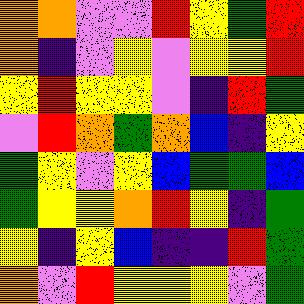[["orange", "orange", "violet", "violet", "red", "yellow", "green", "red"], ["orange", "indigo", "violet", "yellow", "violet", "yellow", "yellow", "red"], ["yellow", "red", "yellow", "yellow", "violet", "indigo", "red", "green"], ["violet", "red", "orange", "green", "orange", "blue", "indigo", "yellow"], ["green", "yellow", "violet", "yellow", "blue", "green", "green", "blue"], ["green", "yellow", "yellow", "orange", "red", "yellow", "indigo", "green"], ["yellow", "indigo", "yellow", "blue", "indigo", "indigo", "red", "green"], ["orange", "violet", "red", "yellow", "yellow", "yellow", "violet", "green"]]